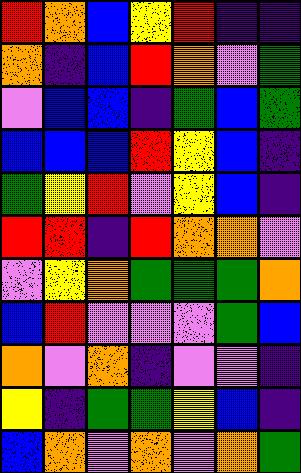[["red", "orange", "blue", "yellow", "red", "indigo", "indigo"], ["orange", "indigo", "blue", "red", "orange", "violet", "green"], ["violet", "blue", "blue", "indigo", "green", "blue", "green"], ["blue", "blue", "blue", "red", "yellow", "blue", "indigo"], ["green", "yellow", "red", "violet", "yellow", "blue", "indigo"], ["red", "red", "indigo", "red", "orange", "orange", "violet"], ["violet", "yellow", "orange", "green", "green", "green", "orange"], ["blue", "red", "violet", "violet", "violet", "green", "blue"], ["orange", "violet", "orange", "indigo", "violet", "violet", "indigo"], ["yellow", "indigo", "green", "green", "yellow", "blue", "indigo"], ["blue", "orange", "violet", "orange", "violet", "orange", "green"]]